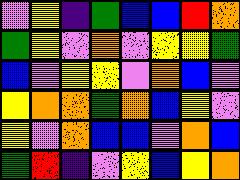[["violet", "yellow", "indigo", "green", "blue", "blue", "red", "orange"], ["green", "yellow", "violet", "orange", "violet", "yellow", "yellow", "green"], ["blue", "violet", "yellow", "yellow", "violet", "orange", "blue", "violet"], ["yellow", "orange", "orange", "green", "orange", "blue", "yellow", "violet"], ["yellow", "violet", "orange", "blue", "blue", "violet", "orange", "blue"], ["green", "red", "indigo", "violet", "yellow", "blue", "yellow", "orange"]]